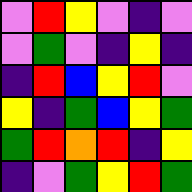[["violet", "red", "yellow", "violet", "indigo", "violet"], ["violet", "green", "violet", "indigo", "yellow", "indigo"], ["indigo", "red", "blue", "yellow", "red", "violet"], ["yellow", "indigo", "green", "blue", "yellow", "green"], ["green", "red", "orange", "red", "indigo", "yellow"], ["indigo", "violet", "green", "yellow", "red", "green"]]